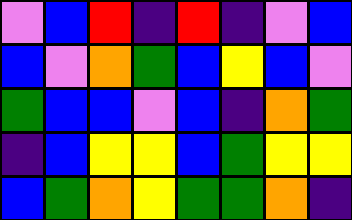[["violet", "blue", "red", "indigo", "red", "indigo", "violet", "blue"], ["blue", "violet", "orange", "green", "blue", "yellow", "blue", "violet"], ["green", "blue", "blue", "violet", "blue", "indigo", "orange", "green"], ["indigo", "blue", "yellow", "yellow", "blue", "green", "yellow", "yellow"], ["blue", "green", "orange", "yellow", "green", "green", "orange", "indigo"]]